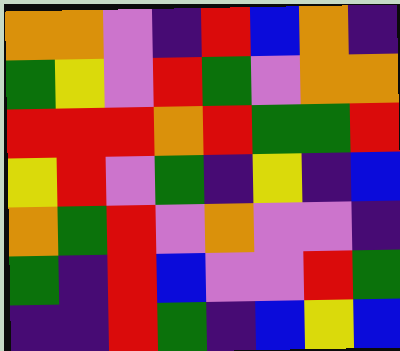[["orange", "orange", "violet", "indigo", "red", "blue", "orange", "indigo"], ["green", "yellow", "violet", "red", "green", "violet", "orange", "orange"], ["red", "red", "red", "orange", "red", "green", "green", "red"], ["yellow", "red", "violet", "green", "indigo", "yellow", "indigo", "blue"], ["orange", "green", "red", "violet", "orange", "violet", "violet", "indigo"], ["green", "indigo", "red", "blue", "violet", "violet", "red", "green"], ["indigo", "indigo", "red", "green", "indigo", "blue", "yellow", "blue"]]